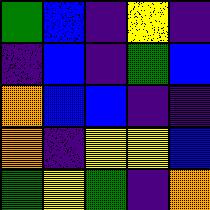[["green", "blue", "indigo", "yellow", "indigo"], ["indigo", "blue", "indigo", "green", "blue"], ["orange", "blue", "blue", "indigo", "indigo"], ["orange", "indigo", "yellow", "yellow", "blue"], ["green", "yellow", "green", "indigo", "orange"]]